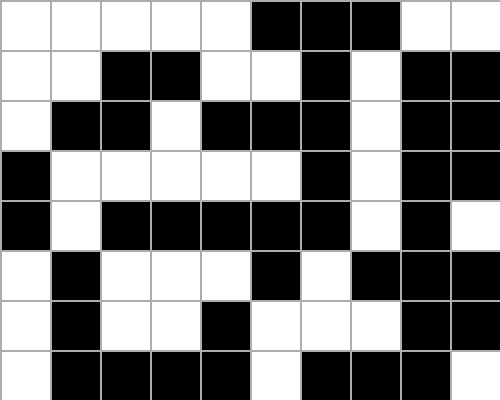[["white", "white", "white", "white", "white", "black", "black", "black", "white", "white"], ["white", "white", "black", "black", "white", "white", "black", "white", "black", "black"], ["white", "black", "black", "white", "black", "black", "black", "white", "black", "black"], ["black", "white", "white", "white", "white", "white", "black", "white", "black", "black"], ["black", "white", "black", "black", "black", "black", "black", "white", "black", "white"], ["white", "black", "white", "white", "white", "black", "white", "black", "black", "black"], ["white", "black", "white", "white", "black", "white", "white", "white", "black", "black"], ["white", "black", "black", "black", "black", "white", "black", "black", "black", "white"]]